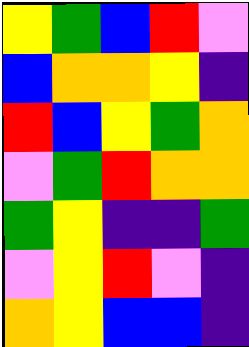[["yellow", "green", "blue", "red", "violet"], ["blue", "orange", "orange", "yellow", "indigo"], ["red", "blue", "yellow", "green", "orange"], ["violet", "green", "red", "orange", "orange"], ["green", "yellow", "indigo", "indigo", "green"], ["violet", "yellow", "red", "violet", "indigo"], ["orange", "yellow", "blue", "blue", "indigo"]]